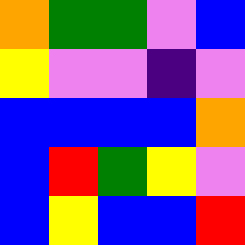[["orange", "green", "green", "violet", "blue"], ["yellow", "violet", "violet", "indigo", "violet"], ["blue", "blue", "blue", "blue", "orange"], ["blue", "red", "green", "yellow", "violet"], ["blue", "yellow", "blue", "blue", "red"]]